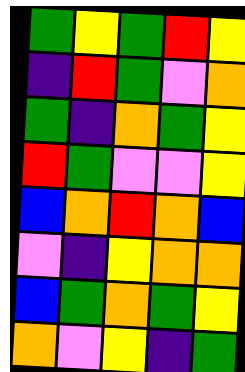[["green", "yellow", "green", "red", "yellow"], ["indigo", "red", "green", "violet", "orange"], ["green", "indigo", "orange", "green", "yellow"], ["red", "green", "violet", "violet", "yellow"], ["blue", "orange", "red", "orange", "blue"], ["violet", "indigo", "yellow", "orange", "orange"], ["blue", "green", "orange", "green", "yellow"], ["orange", "violet", "yellow", "indigo", "green"]]